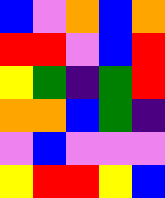[["blue", "violet", "orange", "blue", "orange"], ["red", "red", "violet", "blue", "red"], ["yellow", "green", "indigo", "green", "red"], ["orange", "orange", "blue", "green", "indigo"], ["violet", "blue", "violet", "violet", "violet"], ["yellow", "red", "red", "yellow", "blue"]]